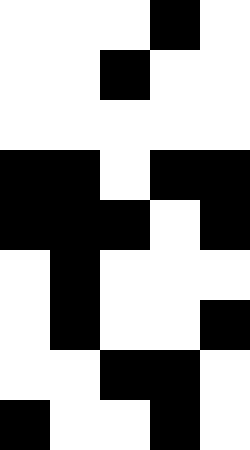[["white", "white", "white", "black", "white"], ["white", "white", "black", "white", "white"], ["white", "white", "white", "white", "white"], ["black", "black", "white", "black", "black"], ["black", "black", "black", "white", "black"], ["white", "black", "white", "white", "white"], ["white", "black", "white", "white", "black"], ["white", "white", "black", "black", "white"], ["black", "white", "white", "black", "white"]]